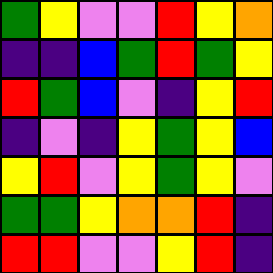[["green", "yellow", "violet", "violet", "red", "yellow", "orange"], ["indigo", "indigo", "blue", "green", "red", "green", "yellow"], ["red", "green", "blue", "violet", "indigo", "yellow", "red"], ["indigo", "violet", "indigo", "yellow", "green", "yellow", "blue"], ["yellow", "red", "violet", "yellow", "green", "yellow", "violet"], ["green", "green", "yellow", "orange", "orange", "red", "indigo"], ["red", "red", "violet", "violet", "yellow", "red", "indigo"]]